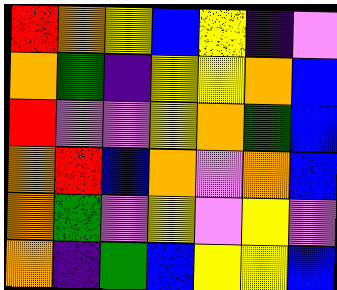[["red", "orange", "yellow", "blue", "yellow", "indigo", "violet"], ["orange", "green", "indigo", "yellow", "yellow", "orange", "blue"], ["red", "violet", "violet", "yellow", "orange", "green", "blue"], ["orange", "red", "blue", "orange", "violet", "orange", "blue"], ["orange", "green", "violet", "yellow", "violet", "yellow", "violet"], ["orange", "indigo", "green", "blue", "yellow", "yellow", "blue"]]